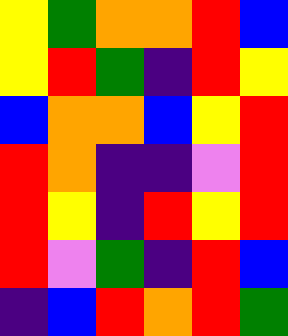[["yellow", "green", "orange", "orange", "red", "blue"], ["yellow", "red", "green", "indigo", "red", "yellow"], ["blue", "orange", "orange", "blue", "yellow", "red"], ["red", "orange", "indigo", "indigo", "violet", "red"], ["red", "yellow", "indigo", "red", "yellow", "red"], ["red", "violet", "green", "indigo", "red", "blue"], ["indigo", "blue", "red", "orange", "red", "green"]]